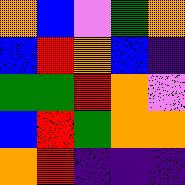[["orange", "blue", "violet", "green", "orange"], ["blue", "red", "orange", "blue", "indigo"], ["green", "green", "red", "orange", "violet"], ["blue", "red", "green", "orange", "orange"], ["orange", "red", "indigo", "indigo", "indigo"]]